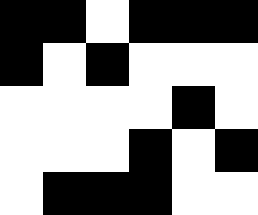[["black", "black", "white", "black", "black", "black"], ["black", "white", "black", "white", "white", "white"], ["white", "white", "white", "white", "black", "white"], ["white", "white", "white", "black", "white", "black"], ["white", "black", "black", "black", "white", "white"]]